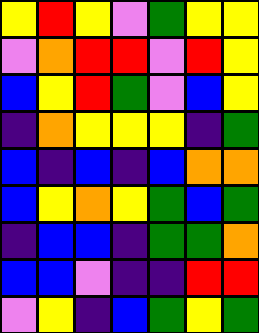[["yellow", "red", "yellow", "violet", "green", "yellow", "yellow"], ["violet", "orange", "red", "red", "violet", "red", "yellow"], ["blue", "yellow", "red", "green", "violet", "blue", "yellow"], ["indigo", "orange", "yellow", "yellow", "yellow", "indigo", "green"], ["blue", "indigo", "blue", "indigo", "blue", "orange", "orange"], ["blue", "yellow", "orange", "yellow", "green", "blue", "green"], ["indigo", "blue", "blue", "indigo", "green", "green", "orange"], ["blue", "blue", "violet", "indigo", "indigo", "red", "red"], ["violet", "yellow", "indigo", "blue", "green", "yellow", "green"]]